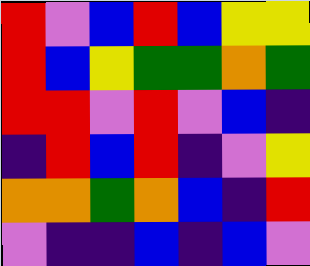[["red", "violet", "blue", "red", "blue", "yellow", "yellow"], ["red", "blue", "yellow", "green", "green", "orange", "green"], ["red", "red", "violet", "red", "violet", "blue", "indigo"], ["indigo", "red", "blue", "red", "indigo", "violet", "yellow"], ["orange", "orange", "green", "orange", "blue", "indigo", "red"], ["violet", "indigo", "indigo", "blue", "indigo", "blue", "violet"]]